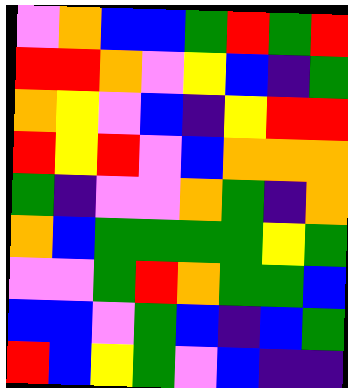[["violet", "orange", "blue", "blue", "green", "red", "green", "red"], ["red", "red", "orange", "violet", "yellow", "blue", "indigo", "green"], ["orange", "yellow", "violet", "blue", "indigo", "yellow", "red", "red"], ["red", "yellow", "red", "violet", "blue", "orange", "orange", "orange"], ["green", "indigo", "violet", "violet", "orange", "green", "indigo", "orange"], ["orange", "blue", "green", "green", "green", "green", "yellow", "green"], ["violet", "violet", "green", "red", "orange", "green", "green", "blue"], ["blue", "blue", "violet", "green", "blue", "indigo", "blue", "green"], ["red", "blue", "yellow", "green", "violet", "blue", "indigo", "indigo"]]